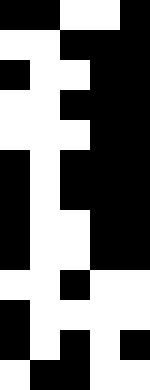[["black", "black", "white", "white", "black"], ["white", "white", "black", "black", "black"], ["black", "white", "white", "black", "black"], ["white", "white", "black", "black", "black"], ["white", "white", "white", "black", "black"], ["black", "white", "black", "black", "black"], ["black", "white", "black", "black", "black"], ["black", "white", "white", "black", "black"], ["black", "white", "white", "black", "black"], ["white", "white", "black", "white", "white"], ["black", "white", "white", "white", "white"], ["black", "white", "black", "white", "black"], ["white", "black", "black", "white", "white"]]